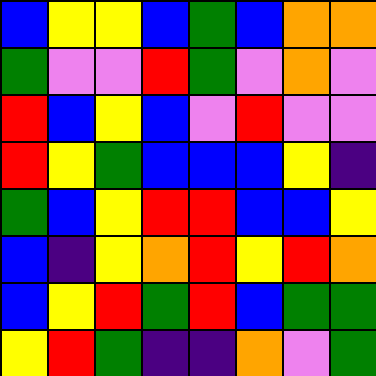[["blue", "yellow", "yellow", "blue", "green", "blue", "orange", "orange"], ["green", "violet", "violet", "red", "green", "violet", "orange", "violet"], ["red", "blue", "yellow", "blue", "violet", "red", "violet", "violet"], ["red", "yellow", "green", "blue", "blue", "blue", "yellow", "indigo"], ["green", "blue", "yellow", "red", "red", "blue", "blue", "yellow"], ["blue", "indigo", "yellow", "orange", "red", "yellow", "red", "orange"], ["blue", "yellow", "red", "green", "red", "blue", "green", "green"], ["yellow", "red", "green", "indigo", "indigo", "orange", "violet", "green"]]